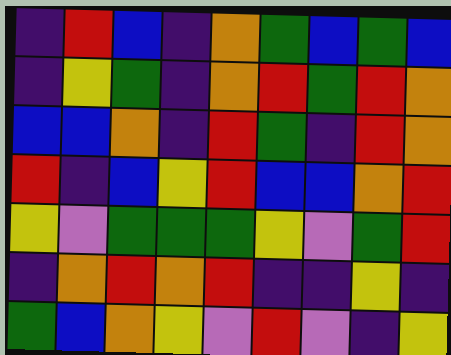[["indigo", "red", "blue", "indigo", "orange", "green", "blue", "green", "blue"], ["indigo", "yellow", "green", "indigo", "orange", "red", "green", "red", "orange"], ["blue", "blue", "orange", "indigo", "red", "green", "indigo", "red", "orange"], ["red", "indigo", "blue", "yellow", "red", "blue", "blue", "orange", "red"], ["yellow", "violet", "green", "green", "green", "yellow", "violet", "green", "red"], ["indigo", "orange", "red", "orange", "red", "indigo", "indigo", "yellow", "indigo"], ["green", "blue", "orange", "yellow", "violet", "red", "violet", "indigo", "yellow"]]